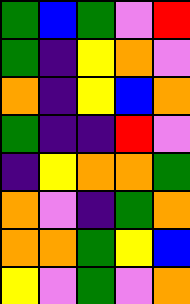[["green", "blue", "green", "violet", "red"], ["green", "indigo", "yellow", "orange", "violet"], ["orange", "indigo", "yellow", "blue", "orange"], ["green", "indigo", "indigo", "red", "violet"], ["indigo", "yellow", "orange", "orange", "green"], ["orange", "violet", "indigo", "green", "orange"], ["orange", "orange", "green", "yellow", "blue"], ["yellow", "violet", "green", "violet", "orange"]]